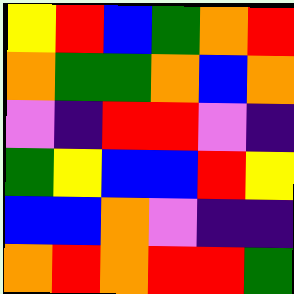[["yellow", "red", "blue", "green", "orange", "red"], ["orange", "green", "green", "orange", "blue", "orange"], ["violet", "indigo", "red", "red", "violet", "indigo"], ["green", "yellow", "blue", "blue", "red", "yellow"], ["blue", "blue", "orange", "violet", "indigo", "indigo"], ["orange", "red", "orange", "red", "red", "green"]]